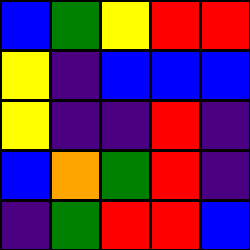[["blue", "green", "yellow", "red", "red"], ["yellow", "indigo", "blue", "blue", "blue"], ["yellow", "indigo", "indigo", "red", "indigo"], ["blue", "orange", "green", "red", "indigo"], ["indigo", "green", "red", "red", "blue"]]